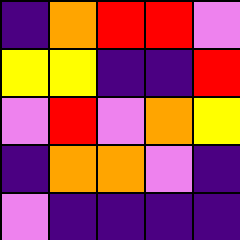[["indigo", "orange", "red", "red", "violet"], ["yellow", "yellow", "indigo", "indigo", "red"], ["violet", "red", "violet", "orange", "yellow"], ["indigo", "orange", "orange", "violet", "indigo"], ["violet", "indigo", "indigo", "indigo", "indigo"]]